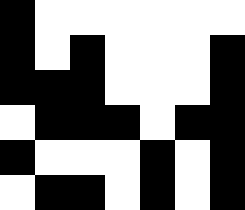[["black", "white", "white", "white", "white", "white", "white"], ["black", "white", "black", "white", "white", "white", "black"], ["black", "black", "black", "white", "white", "white", "black"], ["white", "black", "black", "black", "white", "black", "black"], ["black", "white", "white", "white", "black", "white", "black"], ["white", "black", "black", "white", "black", "white", "black"]]